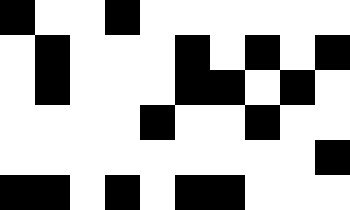[["black", "white", "white", "black", "white", "white", "white", "white", "white", "white"], ["white", "black", "white", "white", "white", "black", "white", "black", "white", "black"], ["white", "black", "white", "white", "white", "black", "black", "white", "black", "white"], ["white", "white", "white", "white", "black", "white", "white", "black", "white", "white"], ["white", "white", "white", "white", "white", "white", "white", "white", "white", "black"], ["black", "black", "white", "black", "white", "black", "black", "white", "white", "white"]]